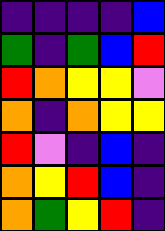[["indigo", "indigo", "indigo", "indigo", "blue"], ["green", "indigo", "green", "blue", "red"], ["red", "orange", "yellow", "yellow", "violet"], ["orange", "indigo", "orange", "yellow", "yellow"], ["red", "violet", "indigo", "blue", "indigo"], ["orange", "yellow", "red", "blue", "indigo"], ["orange", "green", "yellow", "red", "indigo"]]